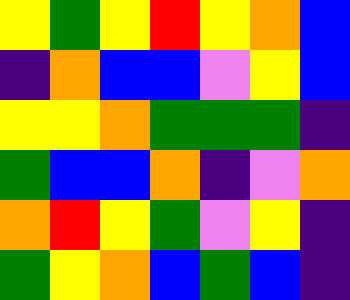[["yellow", "green", "yellow", "red", "yellow", "orange", "blue"], ["indigo", "orange", "blue", "blue", "violet", "yellow", "blue"], ["yellow", "yellow", "orange", "green", "green", "green", "indigo"], ["green", "blue", "blue", "orange", "indigo", "violet", "orange"], ["orange", "red", "yellow", "green", "violet", "yellow", "indigo"], ["green", "yellow", "orange", "blue", "green", "blue", "indigo"]]